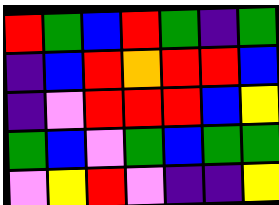[["red", "green", "blue", "red", "green", "indigo", "green"], ["indigo", "blue", "red", "orange", "red", "red", "blue"], ["indigo", "violet", "red", "red", "red", "blue", "yellow"], ["green", "blue", "violet", "green", "blue", "green", "green"], ["violet", "yellow", "red", "violet", "indigo", "indigo", "yellow"]]